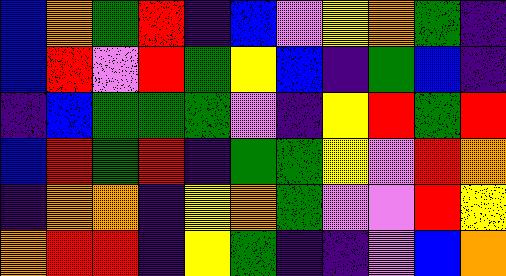[["blue", "orange", "green", "red", "indigo", "blue", "violet", "yellow", "orange", "green", "indigo"], ["blue", "red", "violet", "red", "green", "yellow", "blue", "indigo", "green", "blue", "indigo"], ["indigo", "blue", "green", "green", "green", "violet", "indigo", "yellow", "red", "green", "red"], ["blue", "red", "green", "red", "indigo", "green", "green", "yellow", "violet", "red", "orange"], ["indigo", "orange", "orange", "indigo", "yellow", "orange", "green", "violet", "violet", "red", "yellow"], ["orange", "red", "red", "indigo", "yellow", "green", "indigo", "indigo", "violet", "blue", "orange"]]